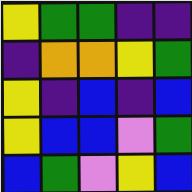[["yellow", "green", "green", "indigo", "indigo"], ["indigo", "orange", "orange", "yellow", "green"], ["yellow", "indigo", "blue", "indigo", "blue"], ["yellow", "blue", "blue", "violet", "green"], ["blue", "green", "violet", "yellow", "blue"]]